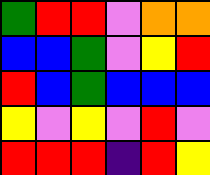[["green", "red", "red", "violet", "orange", "orange"], ["blue", "blue", "green", "violet", "yellow", "red"], ["red", "blue", "green", "blue", "blue", "blue"], ["yellow", "violet", "yellow", "violet", "red", "violet"], ["red", "red", "red", "indigo", "red", "yellow"]]